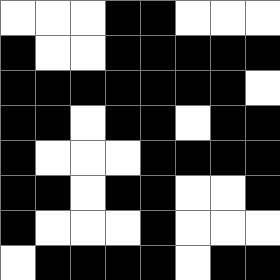[["white", "white", "white", "black", "black", "white", "white", "white"], ["black", "white", "white", "black", "black", "black", "black", "black"], ["black", "black", "black", "black", "black", "black", "black", "white"], ["black", "black", "white", "black", "black", "white", "black", "black"], ["black", "white", "white", "white", "black", "black", "black", "black"], ["black", "black", "white", "black", "black", "white", "white", "black"], ["black", "white", "white", "white", "black", "white", "white", "white"], ["white", "black", "black", "black", "black", "white", "black", "black"]]